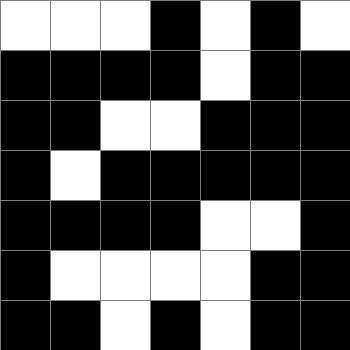[["white", "white", "white", "black", "white", "black", "white"], ["black", "black", "black", "black", "white", "black", "black"], ["black", "black", "white", "white", "black", "black", "black"], ["black", "white", "black", "black", "black", "black", "black"], ["black", "black", "black", "black", "white", "white", "black"], ["black", "white", "white", "white", "white", "black", "black"], ["black", "black", "white", "black", "white", "black", "black"]]